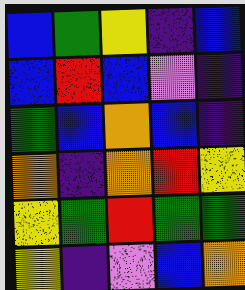[["blue", "green", "yellow", "indigo", "blue"], ["blue", "red", "blue", "violet", "indigo"], ["green", "blue", "orange", "blue", "indigo"], ["orange", "indigo", "orange", "red", "yellow"], ["yellow", "green", "red", "green", "green"], ["yellow", "indigo", "violet", "blue", "orange"]]